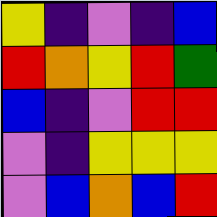[["yellow", "indigo", "violet", "indigo", "blue"], ["red", "orange", "yellow", "red", "green"], ["blue", "indigo", "violet", "red", "red"], ["violet", "indigo", "yellow", "yellow", "yellow"], ["violet", "blue", "orange", "blue", "red"]]